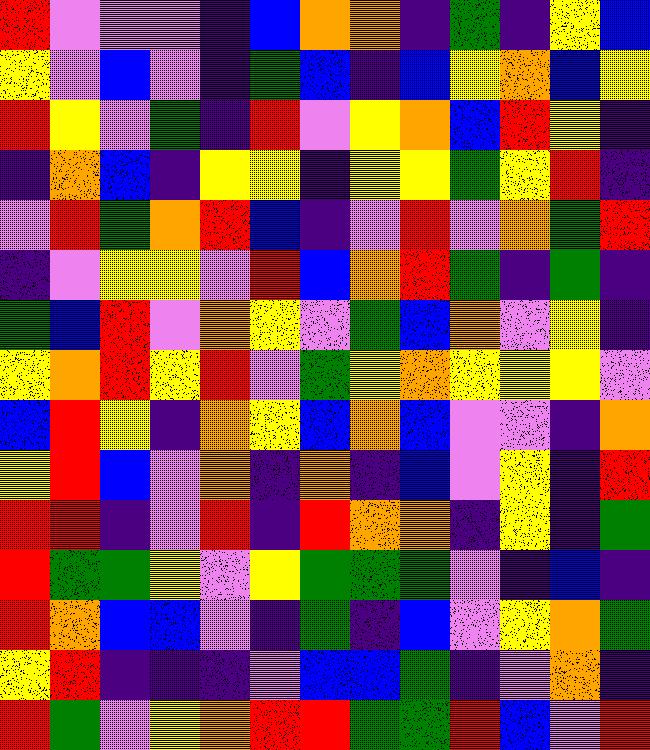[["red", "violet", "violet", "violet", "indigo", "blue", "orange", "orange", "indigo", "green", "indigo", "yellow", "blue"], ["yellow", "violet", "blue", "violet", "indigo", "green", "blue", "indigo", "blue", "yellow", "orange", "blue", "yellow"], ["red", "yellow", "violet", "green", "indigo", "red", "violet", "yellow", "orange", "blue", "red", "yellow", "indigo"], ["indigo", "orange", "blue", "indigo", "yellow", "yellow", "indigo", "yellow", "yellow", "green", "yellow", "red", "indigo"], ["violet", "red", "green", "orange", "red", "blue", "indigo", "violet", "red", "violet", "orange", "green", "red"], ["indigo", "violet", "yellow", "yellow", "violet", "red", "blue", "orange", "red", "green", "indigo", "green", "indigo"], ["green", "blue", "red", "violet", "orange", "yellow", "violet", "green", "blue", "orange", "violet", "yellow", "indigo"], ["yellow", "orange", "red", "yellow", "red", "violet", "green", "yellow", "orange", "yellow", "yellow", "yellow", "violet"], ["blue", "red", "yellow", "indigo", "orange", "yellow", "blue", "orange", "blue", "violet", "violet", "indigo", "orange"], ["yellow", "red", "blue", "violet", "orange", "indigo", "orange", "indigo", "blue", "violet", "yellow", "indigo", "red"], ["red", "red", "indigo", "violet", "red", "indigo", "red", "orange", "orange", "indigo", "yellow", "indigo", "green"], ["red", "green", "green", "yellow", "violet", "yellow", "green", "green", "green", "violet", "indigo", "blue", "indigo"], ["red", "orange", "blue", "blue", "violet", "indigo", "green", "indigo", "blue", "violet", "yellow", "orange", "green"], ["yellow", "red", "indigo", "indigo", "indigo", "violet", "blue", "blue", "green", "indigo", "violet", "orange", "indigo"], ["red", "green", "violet", "yellow", "orange", "red", "red", "green", "green", "red", "blue", "violet", "red"]]